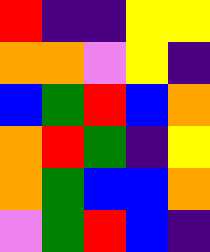[["red", "indigo", "indigo", "yellow", "yellow"], ["orange", "orange", "violet", "yellow", "indigo"], ["blue", "green", "red", "blue", "orange"], ["orange", "red", "green", "indigo", "yellow"], ["orange", "green", "blue", "blue", "orange"], ["violet", "green", "red", "blue", "indigo"]]